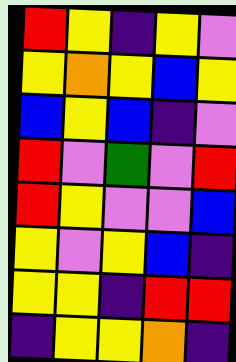[["red", "yellow", "indigo", "yellow", "violet"], ["yellow", "orange", "yellow", "blue", "yellow"], ["blue", "yellow", "blue", "indigo", "violet"], ["red", "violet", "green", "violet", "red"], ["red", "yellow", "violet", "violet", "blue"], ["yellow", "violet", "yellow", "blue", "indigo"], ["yellow", "yellow", "indigo", "red", "red"], ["indigo", "yellow", "yellow", "orange", "indigo"]]